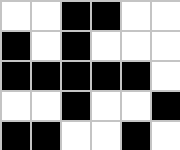[["white", "white", "black", "black", "white", "white"], ["black", "white", "black", "white", "white", "white"], ["black", "black", "black", "black", "black", "white"], ["white", "white", "black", "white", "white", "black"], ["black", "black", "white", "white", "black", "white"]]